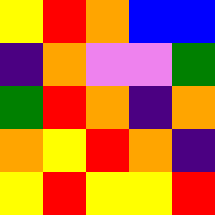[["yellow", "red", "orange", "blue", "blue"], ["indigo", "orange", "violet", "violet", "green"], ["green", "red", "orange", "indigo", "orange"], ["orange", "yellow", "red", "orange", "indigo"], ["yellow", "red", "yellow", "yellow", "red"]]